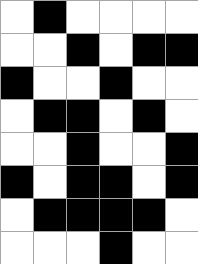[["white", "black", "white", "white", "white", "white"], ["white", "white", "black", "white", "black", "black"], ["black", "white", "white", "black", "white", "white"], ["white", "black", "black", "white", "black", "white"], ["white", "white", "black", "white", "white", "black"], ["black", "white", "black", "black", "white", "black"], ["white", "black", "black", "black", "black", "white"], ["white", "white", "white", "black", "white", "white"]]